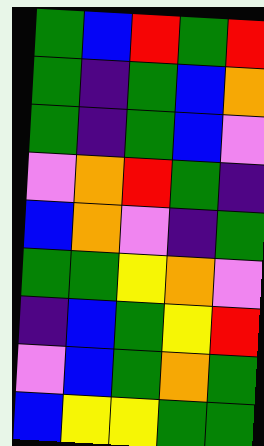[["green", "blue", "red", "green", "red"], ["green", "indigo", "green", "blue", "orange"], ["green", "indigo", "green", "blue", "violet"], ["violet", "orange", "red", "green", "indigo"], ["blue", "orange", "violet", "indigo", "green"], ["green", "green", "yellow", "orange", "violet"], ["indigo", "blue", "green", "yellow", "red"], ["violet", "blue", "green", "orange", "green"], ["blue", "yellow", "yellow", "green", "green"]]